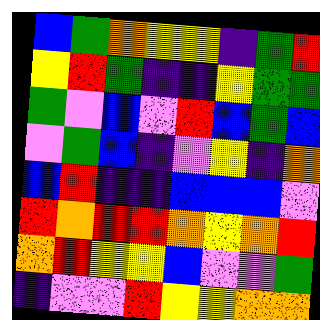[["blue", "green", "orange", "yellow", "yellow", "indigo", "green", "red"], ["yellow", "red", "green", "indigo", "indigo", "yellow", "green", "green"], ["green", "violet", "blue", "violet", "red", "blue", "green", "blue"], ["violet", "green", "blue", "indigo", "violet", "yellow", "indigo", "orange"], ["blue", "red", "indigo", "indigo", "blue", "blue", "blue", "violet"], ["red", "orange", "red", "red", "orange", "yellow", "orange", "red"], ["orange", "red", "yellow", "yellow", "blue", "violet", "violet", "green"], ["indigo", "violet", "violet", "red", "yellow", "yellow", "orange", "orange"]]